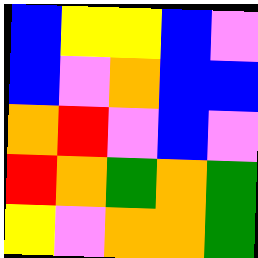[["blue", "yellow", "yellow", "blue", "violet"], ["blue", "violet", "orange", "blue", "blue"], ["orange", "red", "violet", "blue", "violet"], ["red", "orange", "green", "orange", "green"], ["yellow", "violet", "orange", "orange", "green"]]